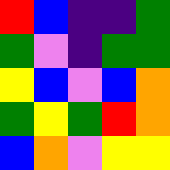[["red", "blue", "indigo", "indigo", "green"], ["green", "violet", "indigo", "green", "green"], ["yellow", "blue", "violet", "blue", "orange"], ["green", "yellow", "green", "red", "orange"], ["blue", "orange", "violet", "yellow", "yellow"]]